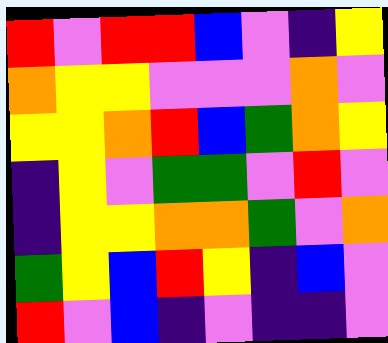[["red", "violet", "red", "red", "blue", "violet", "indigo", "yellow"], ["orange", "yellow", "yellow", "violet", "violet", "violet", "orange", "violet"], ["yellow", "yellow", "orange", "red", "blue", "green", "orange", "yellow"], ["indigo", "yellow", "violet", "green", "green", "violet", "red", "violet"], ["indigo", "yellow", "yellow", "orange", "orange", "green", "violet", "orange"], ["green", "yellow", "blue", "red", "yellow", "indigo", "blue", "violet"], ["red", "violet", "blue", "indigo", "violet", "indigo", "indigo", "violet"]]